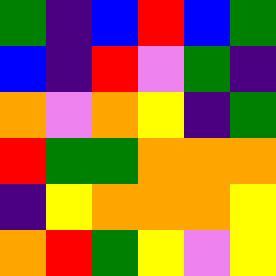[["green", "indigo", "blue", "red", "blue", "green"], ["blue", "indigo", "red", "violet", "green", "indigo"], ["orange", "violet", "orange", "yellow", "indigo", "green"], ["red", "green", "green", "orange", "orange", "orange"], ["indigo", "yellow", "orange", "orange", "orange", "yellow"], ["orange", "red", "green", "yellow", "violet", "yellow"]]